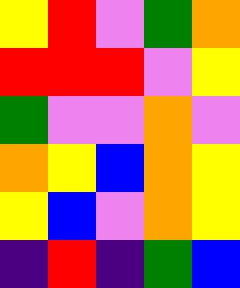[["yellow", "red", "violet", "green", "orange"], ["red", "red", "red", "violet", "yellow"], ["green", "violet", "violet", "orange", "violet"], ["orange", "yellow", "blue", "orange", "yellow"], ["yellow", "blue", "violet", "orange", "yellow"], ["indigo", "red", "indigo", "green", "blue"]]